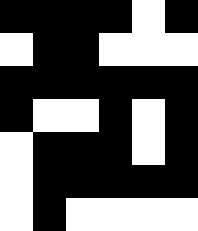[["black", "black", "black", "black", "white", "black"], ["white", "black", "black", "white", "white", "white"], ["black", "black", "black", "black", "black", "black"], ["black", "white", "white", "black", "white", "black"], ["white", "black", "black", "black", "white", "black"], ["white", "black", "black", "black", "black", "black"], ["white", "black", "white", "white", "white", "white"]]